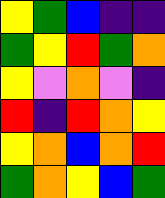[["yellow", "green", "blue", "indigo", "indigo"], ["green", "yellow", "red", "green", "orange"], ["yellow", "violet", "orange", "violet", "indigo"], ["red", "indigo", "red", "orange", "yellow"], ["yellow", "orange", "blue", "orange", "red"], ["green", "orange", "yellow", "blue", "green"]]